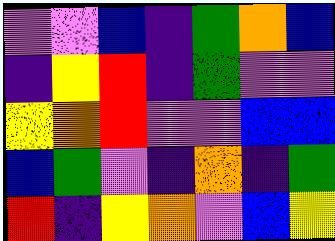[["violet", "violet", "blue", "indigo", "green", "orange", "blue"], ["indigo", "yellow", "red", "indigo", "green", "violet", "violet"], ["yellow", "orange", "red", "violet", "violet", "blue", "blue"], ["blue", "green", "violet", "indigo", "orange", "indigo", "green"], ["red", "indigo", "yellow", "orange", "violet", "blue", "yellow"]]